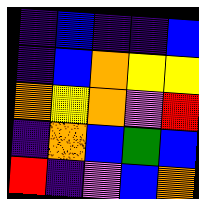[["indigo", "blue", "indigo", "indigo", "blue"], ["indigo", "blue", "orange", "yellow", "yellow"], ["orange", "yellow", "orange", "violet", "red"], ["indigo", "orange", "blue", "green", "blue"], ["red", "indigo", "violet", "blue", "orange"]]